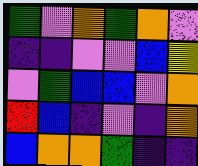[["green", "violet", "orange", "green", "orange", "violet"], ["indigo", "indigo", "violet", "violet", "blue", "yellow"], ["violet", "green", "blue", "blue", "violet", "orange"], ["red", "blue", "indigo", "violet", "indigo", "orange"], ["blue", "orange", "orange", "green", "indigo", "indigo"]]